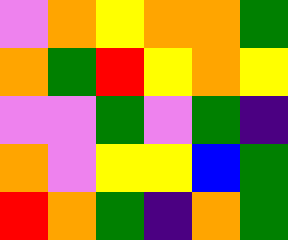[["violet", "orange", "yellow", "orange", "orange", "green"], ["orange", "green", "red", "yellow", "orange", "yellow"], ["violet", "violet", "green", "violet", "green", "indigo"], ["orange", "violet", "yellow", "yellow", "blue", "green"], ["red", "orange", "green", "indigo", "orange", "green"]]